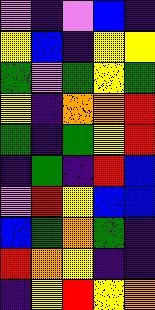[["violet", "indigo", "violet", "blue", "indigo"], ["yellow", "blue", "indigo", "yellow", "yellow"], ["green", "violet", "green", "yellow", "green"], ["yellow", "indigo", "orange", "orange", "red"], ["green", "indigo", "green", "yellow", "red"], ["indigo", "green", "indigo", "red", "blue"], ["violet", "red", "yellow", "blue", "blue"], ["blue", "green", "orange", "green", "indigo"], ["red", "orange", "yellow", "indigo", "indigo"], ["indigo", "yellow", "red", "yellow", "orange"]]